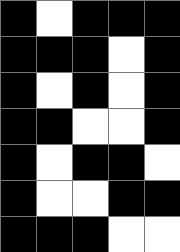[["black", "white", "black", "black", "black"], ["black", "black", "black", "white", "black"], ["black", "white", "black", "white", "black"], ["black", "black", "white", "white", "black"], ["black", "white", "black", "black", "white"], ["black", "white", "white", "black", "black"], ["black", "black", "black", "white", "white"]]